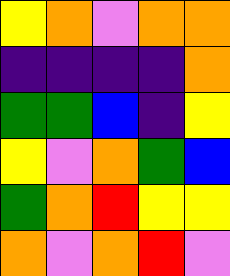[["yellow", "orange", "violet", "orange", "orange"], ["indigo", "indigo", "indigo", "indigo", "orange"], ["green", "green", "blue", "indigo", "yellow"], ["yellow", "violet", "orange", "green", "blue"], ["green", "orange", "red", "yellow", "yellow"], ["orange", "violet", "orange", "red", "violet"]]